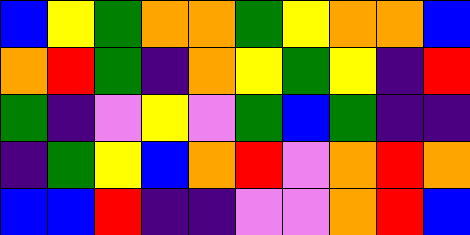[["blue", "yellow", "green", "orange", "orange", "green", "yellow", "orange", "orange", "blue"], ["orange", "red", "green", "indigo", "orange", "yellow", "green", "yellow", "indigo", "red"], ["green", "indigo", "violet", "yellow", "violet", "green", "blue", "green", "indigo", "indigo"], ["indigo", "green", "yellow", "blue", "orange", "red", "violet", "orange", "red", "orange"], ["blue", "blue", "red", "indigo", "indigo", "violet", "violet", "orange", "red", "blue"]]